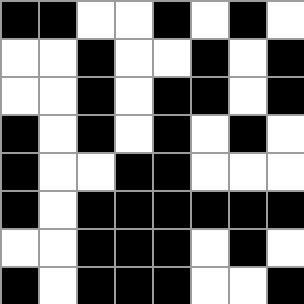[["black", "black", "white", "white", "black", "white", "black", "white"], ["white", "white", "black", "white", "white", "black", "white", "black"], ["white", "white", "black", "white", "black", "black", "white", "black"], ["black", "white", "black", "white", "black", "white", "black", "white"], ["black", "white", "white", "black", "black", "white", "white", "white"], ["black", "white", "black", "black", "black", "black", "black", "black"], ["white", "white", "black", "black", "black", "white", "black", "white"], ["black", "white", "black", "black", "black", "white", "white", "black"]]